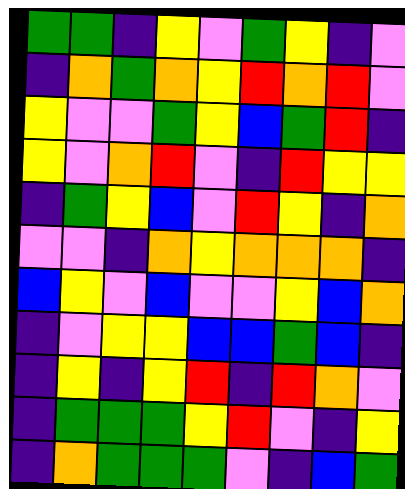[["green", "green", "indigo", "yellow", "violet", "green", "yellow", "indigo", "violet"], ["indigo", "orange", "green", "orange", "yellow", "red", "orange", "red", "violet"], ["yellow", "violet", "violet", "green", "yellow", "blue", "green", "red", "indigo"], ["yellow", "violet", "orange", "red", "violet", "indigo", "red", "yellow", "yellow"], ["indigo", "green", "yellow", "blue", "violet", "red", "yellow", "indigo", "orange"], ["violet", "violet", "indigo", "orange", "yellow", "orange", "orange", "orange", "indigo"], ["blue", "yellow", "violet", "blue", "violet", "violet", "yellow", "blue", "orange"], ["indigo", "violet", "yellow", "yellow", "blue", "blue", "green", "blue", "indigo"], ["indigo", "yellow", "indigo", "yellow", "red", "indigo", "red", "orange", "violet"], ["indigo", "green", "green", "green", "yellow", "red", "violet", "indigo", "yellow"], ["indigo", "orange", "green", "green", "green", "violet", "indigo", "blue", "green"]]